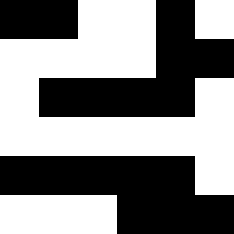[["black", "black", "white", "white", "black", "white"], ["white", "white", "white", "white", "black", "black"], ["white", "black", "black", "black", "black", "white"], ["white", "white", "white", "white", "white", "white"], ["black", "black", "black", "black", "black", "white"], ["white", "white", "white", "black", "black", "black"]]